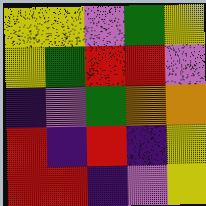[["yellow", "yellow", "violet", "green", "yellow"], ["yellow", "green", "red", "red", "violet"], ["indigo", "violet", "green", "orange", "orange"], ["red", "indigo", "red", "indigo", "yellow"], ["red", "red", "indigo", "violet", "yellow"]]